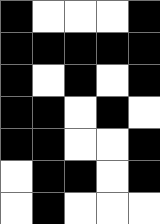[["black", "white", "white", "white", "black"], ["black", "black", "black", "black", "black"], ["black", "white", "black", "white", "black"], ["black", "black", "white", "black", "white"], ["black", "black", "white", "white", "black"], ["white", "black", "black", "white", "black"], ["white", "black", "white", "white", "white"]]